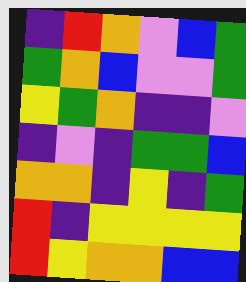[["indigo", "red", "orange", "violet", "blue", "green"], ["green", "orange", "blue", "violet", "violet", "green"], ["yellow", "green", "orange", "indigo", "indigo", "violet"], ["indigo", "violet", "indigo", "green", "green", "blue"], ["orange", "orange", "indigo", "yellow", "indigo", "green"], ["red", "indigo", "yellow", "yellow", "yellow", "yellow"], ["red", "yellow", "orange", "orange", "blue", "blue"]]